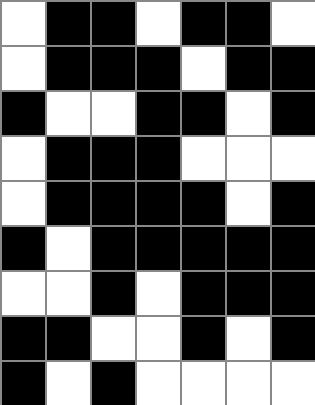[["white", "black", "black", "white", "black", "black", "white"], ["white", "black", "black", "black", "white", "black", "black"], ["black", "white", "white", "black", "black", "white", "black"], ["white", "black", "black", "black", "white", "white", "white"], ["white", "black", "black", "black", "black", "white", "black"], ["black", "white", "black", "black", "black", "black", "black"], ["white", "white", "black", "white", "black", "black", "black"], ["black", "black", "white", "white", "black", "white", "black"], ["black", "white", "black", "white", "white", "white", "white"]]